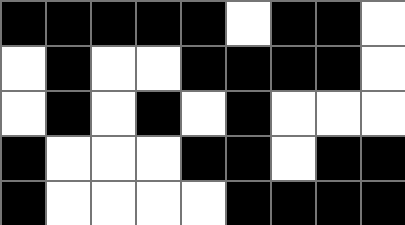[["black", "black", "black", "black", "black", "white", "black", "black", "white"], ["white", "black", "white", "white", "black", "black", "black", "black", "white"], ["white", "black", "white", "black", "white", "black", "white", "white", "white"], ["black", "white", "white", "white", "black", "black", "white", "black", "black"], ["black", "white", "white", "white", "white", "black", "black", "black", "black"]]